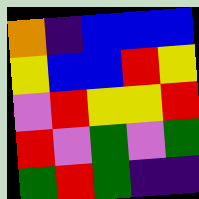[["orange", "indigo", "blue", "blue", "blue"], ["yellow", "blue", "blue", "red", "yellow"], ["violet", "red", "yellow", "yellow", "red"], ["red", "violet", "green", "violet", "green"], ["green", "red", "green", "indigo", "indigo"]]